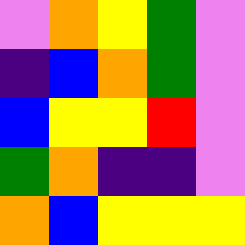[["violet", "orange", "yellow", "green", "violet"], ["indigo", "blue", "orange", "green", "violet"], ["blue", "yellow", "yellow", "red", "violet"], ["green", "orange", "indigo", "indigo", "violet"], ["orange", "blue", "yellow", "yellow", "yellow"]]